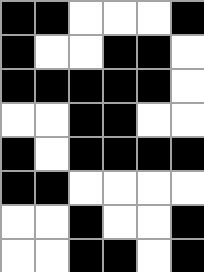[["black", "black", "white", "white", "white", "black"], ["black", "white", "white", "black", "black", "white"], ["black", "black", "black", "black", "black", "white"], ["white", "white", "black", "black", "white", "white"], ["black", "white", "black", "black", "black", "black"], ["black", "black", "white", "white", "white", "white"], ["white", "white", "black", "white", "white", "black"], ["white", "white", "black", "black", "white", "black"]]